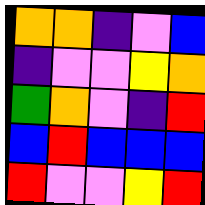[["orange", "orange", "indigo", "violet", "blue"], ["indigo", "violet", "violet", "yellow", "orange"], ["green", "orange", "violet", "indigo", "red"], ["blue", "red", "blue", "blue", "blue"], ["red", "violet", "violet", "yellow", "red"]]